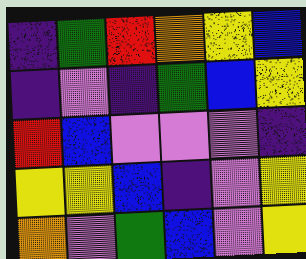[["indigo", "green", "red", "orange", "yellow", "blue"], ["indigo", "violet", "indigo", "green", "blue", "yellow"], ["red", "blue", "violet", "violet", "violet", "indigo"], ["yellow", "yellow", "blue", "indigo", "violet", "yellow"], ["orange", "violet", "green", "blue", "violet", "yellow"]]